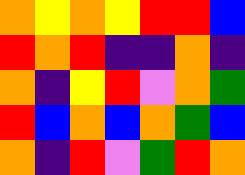[["orange", "yellow", "orange", "yellow", "red", "red", "blue"], ["red", "orange", "red", "indigo", "indigo", "orange", "indigo"], ["orange", "indigo", "yellow", "red", "violet", "orange", "green"], ["red", "blue", "orange", "blue", "orange", "green", "blue"], ["orange", "indigo", "red", "violet", "green", "red", "orange"]]